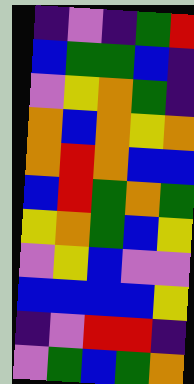[["indigo", "violet", "indigo", "green", "red"], ["blue", "green", "green", "blue", "indigo"], ["violet", "yellow", "orange", "green", "indigo"], ["orange", "blue", "orange", "yellow", "orange"], ["orange", "red", "orange", "blue", "blue"], ["blue", "red", "green", "orange", "green"], ["yellow", "orange", "green", "blue", "yellow"], ["violet", "yellow", "blue", "violet", "violet"], ["blue", "blue", "blue", "blue", "yellow"], ["indigo", "violet", "red", "red", "indigo"], ["violet", "green", "blue", "green", "orange"]]